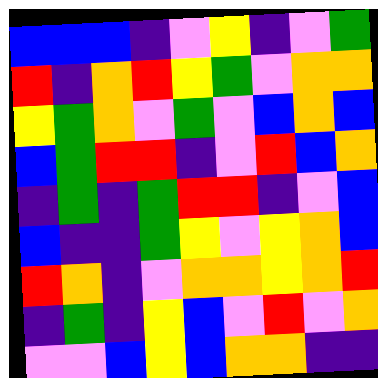[["blue", "blue", "blue", "indigo", "violet", "yellow", "indigo", "violet", "green"], ["red", "indigo", "orange", "red", "yellow", "green", "violet", "orange", "orange"], ["yellow", "green", "orange", "violet", "green", "violet", "blue", "orange", "blue"], ["blue", "green", "red", "red", "indigo", "violet", "red", "blue", "orange"], ["indigo", "green", "indigo", "green", "red", "red", "indigo", "violet", "blue"], ["blue", "indigo", "indigo", "green", "yellow", "violet", "yellow", "orange", "blue"], ["red", "orange", "indigo", "violet", "orange", "orange", "yellow", "orange", "red"], ["indigo", "green", "indigo", "yellow", "blue", "violet", "red", "violet", "orange"], ["violet", "violet", "blue", "yellow", "blue", "orange", "orange", "indigo", "indigo"]]